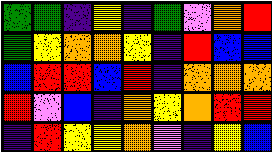[["green", "green", "indigo", "yellow", "indigo", "green", "violet", "orange", "red"], ["green", "yellow", "orange", "orange", "yellow", "indigo", "red", "blue", "blue"], ["blue", "red", "red", "blue", "red", "indigo", "orange", "orange", "orange"], ["red", "violet", "blue", "indigo", "orange", "yellow", "orange", "red", "red"], ["indigo", "red", "yellow", "yellow", "orange", "violet", "indigo", "yellow", "blue"]]